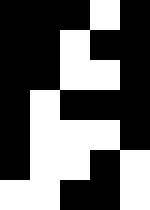[["black", "black", "black", "white", "black"], ["black", "black", "white", "black", "black"], ["black", "black", "white", "white", "black"], ["black", "white", "black", "black", "black"], ["black", "white", "white", "white", "black"], ["black", "white", "white", "black", "white"], ["white", "white", "black", "black", "white"]]